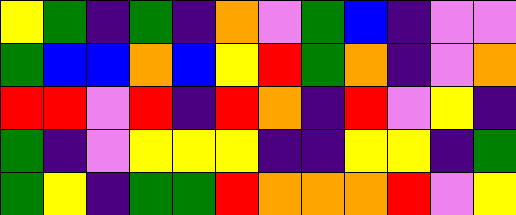[["yellow", "green", "indigo", "green", "indigo", "orange", "violet", "green", "blue", "indigo", "violet", "violet"], ["green", "blue", "blue", "orange", "blue", "yellow", "red", "green", "orange", "indigo", "violet", "orange"], ["red", "red", "violet", "red", "indigo", "red", "orange", "indigo", "red", "violet", "yellow", "indigo"], ["green", "indigo", "violet", "yellow", "yellow", "yellow", "indigo", "indigo", "yellow", "yellow", "indigo", "green"], ["green", "yellow", "indigo", "green", "green", "red", "orange", "orange", "orange", "red", "violet", "yellow"]]